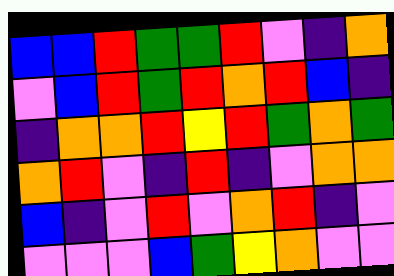[["blue", "blue", "red", "green", "green", "red", "violet", "indigo", "orange"], ["violet", "blue", "red", "green", "red", "orange", "red", "blue", "indigo"], ["indigo", "orange", "orange", "red", "yellow", "red", "green", "orange", "green"], ["orange", "red", "violet", "indigo", "red", "indigo", "violet", "orange", "orange"], ["blue", "indigo", "violet", "red", "violet", "orange", "red", "indigo", "violet"], ["violet", "violet", "violet", "blue", "green", "yellow", "orange", "violet", "violet"]]